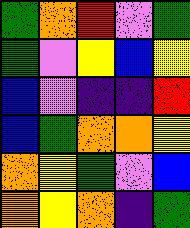[["green", "orange", "red", "violet", "green"], ["green", "violet", "yellow", "blue", "yellow"], ["blue", "violet", "indigo", "indigo", "red"], ["blue", "green", "orange", "orange", "yellow"], ["orange", "yellow", "green", "violet", "blue"], ["orange", "yellow", "orange", "indigo", "green"]]